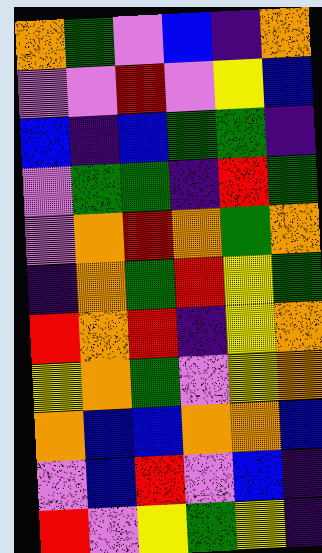[["orange", "green", "violet", "blue", "indigo", "orange"], ["violet", "violet", "red", "violet", "yellow", "blue"], ["blue", "indigo", "blue", "green", "green", "indigo"], ["violet", "green", "green", "indigo", "red", "green"], ["violet", "orange", "red", "orange", "green", "orange"], ["indigo", "orange", "green", "red", "yellow", "green"], ["red", "orange", "red", "indigo", "yellow", "orange"], ["yellow", "orange", "green", "violet", "yellow", "orange"], ["orange", "blue", "blue", "orange", "orange", "blue"], ["violet", "blue", "red", "violet", "blue", "indigo"], ["red", "violet", "yellow", "green", "yellow", "indigo"]]